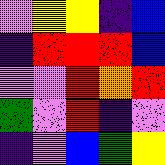[["violet", "yellow", "yellow", "indigo", "blue"], ["indigo", "red", "red", "red", "blue"], ["violet", "violet", "red", "orange", "red"], ["green", "violet", "red", "indigo", "violet"], ["indigo", "violet", "blue", "green", "yellow"]]